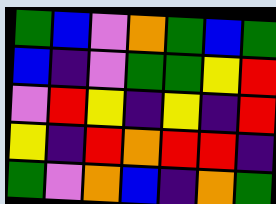[["green", "blue", "violet", "orange", "green", "blue", "green"], ["blue", "indigo", "violet", "green", "green", "yellow", "red"], ["violet", "red", "yellow", "indigo", "yellow", "indigo", "red"], ["yellow", "indigo", "red", "orange", "red", "red", "indigo"], ["green", "violet", "orange", "blue", "indigo", "orange", "green"]]